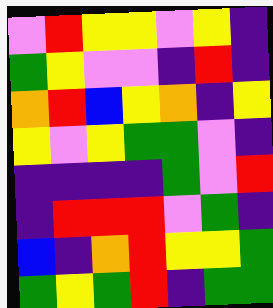[["violet", "red", "yellow", "yellow", "violet", "yellow", "indigo"], ["green", "yellow", "violet", "violet", "indigo", "red", "indigo"], ["orange", "red", "blue", "yellow", "orange", "indigo", "yellow"], ["yellow", "violet", "yellow", "green", "green", "violet", "indigo"], ["indigo", "indigo", "indigo", "indigo", "green", "violet", "red"], ["indigo", "red", "red", "red", "violet", "green", "indigo"], ["blue", "indigo", "orange", "red", "yellow", "yellow", "green"], ["green", "yellow", "green", "red", "indigo", "green", "green"]]